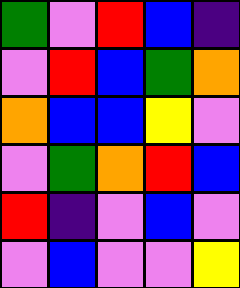[["green", "violet", "red", "blue", "indigo"], ["violet", "red", "blue", "green", "orange"], ["orange", "blue", "blue", "yellow", "violet"], ["violet", "green", "orange", "red", "blue"], ["red", "indigo", "violet", "blue", "violet"], ["violet", "blue", "violet", "violet", "yellow"]]